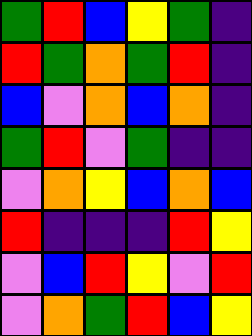[["green", "red", "blue", "yellow", "green", "indigo"], ["red", "green", "orange", "green", "red", "indigo"], ["blue", "violet", "orange", "blue", "orange", "indigo"], ["green", "red", "violet", "green", "indigo", "indigo"], ["violet", "orange", "yellow", "blue", "orange", "blue"], ["red", "indigo", "indigo", "indigo", "red", "yellow"], ["violet", "blue", "red", "yellow", "violet", "red"], ["violet", "orange", "green", "red", "blue", "yellow"]]